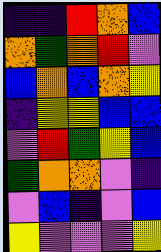[["indigo", "indigo", "red", "orange", "blue"], ["orange", "green", "orange", "red", "violet"], ["blue", "orange", "blue", "orange", "yellow"], ["indigo", "yellow", "yellow", "blue", "blue"], ["violet", "red", "green", "yellow", "blue"], ["green", "orange", "orange", "violet", "indigo"], ["violet", "blue", "indigo", "violet", "blue"], ["yellow", "violet", "violet", "violet", "yellow"]]